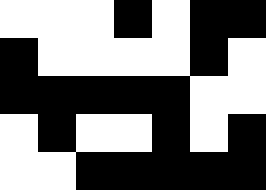[["white", "white", "white", "black", "white", "black", "black"], ["black", "white", "white", "white", "white", "black", "white"], ["black", "black", "black", "black", "black", "white", "white"], ["white", "black", "white", "white", "black", "white", "black"], ["white", "white", "black", "black", "black", "black", "black"]]